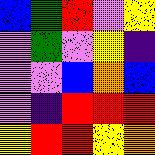[["blue", "green", "red", "violet", "yellow"], ["violet", "green", "violet", "yellow", "indigo"], ["violet", "violet", "blue", "orange", "blue"], ["violet", "indigo", "red", "red", "red"], ["yellow", "red", "red", "yellow", "orange"]]